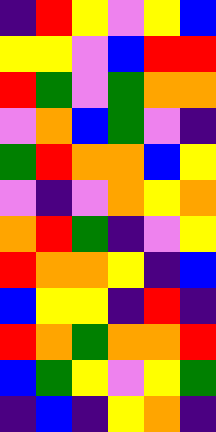[["indigo", "red", "yellow", "violet", "yellow", "blue"], ["yellow", "yellow", "violet", "blue", "red", "red"], ["red", "green", "violet", "green", "orange", "orange"], ["violet", "orange", "blue", "green", "violet", "indigo"], ["green", "red", "orange", "orange", "blue", "yellow"], ["violet", "indigo", "violet", "orange", "yellow", "orange"], ["orange", "red", "green", "indigo", "violet", "yellow"], ["red", "orange", "orange", "yellow", "indigo", "blue"], ["blue", "yellow", "yellow", "indigo", "red", "indigo"], ["red", "orange", "green", "orange", "orange", "red"], ["blue", "green", "yellow", "violet", "yellow", "green"], ["indigo", "blue", "indigo", "yellow", "orange", "indigo"]]